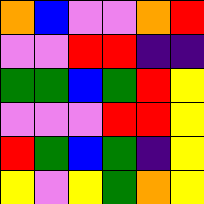[["orange", "blue", "violet", "violet", "orange", "red"], ["violet", "violet", "red", "red", "indigo", "indigo"], ["green", "green", "blue", "green", "red", "yellow"], ["violet", "violet", "violet", "red", "red", "yellow"], ["red", "green", "blue", "green", "indigo", "yellow"], ["yellow", "violet", "yellow", "green", "orange", "yellow"]]